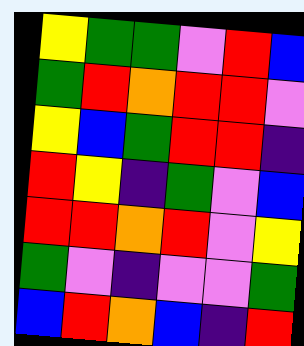[["yellow", "green", "green", "violet", "red", "blue"], ["green", "red", "orange", "red", "red", "violet"], ["yellow", "blue", "green", "red", "red", "indigo"], ["red", "yellow", "indigo", "green", "violet", "blue"], ["red", "red", "orange", "red", "violet", "yellow"], ["green", "violet", "indigo", "violet", "violet", "green"], ["blue", "red", "orange", "blue", "indigo", "red"]]